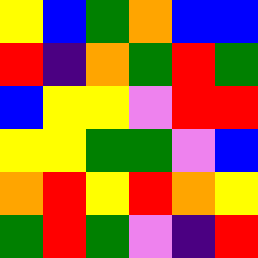[["yellow", "blue", "green", "orange", "blue", "blue"], ["red", "indigo", "orange", "green", "red", "green"], ["blue", "yellow", "yellow", "violet", "red", "red"], ["yellow", "yellow", "green", "green", "violet", "blue"], ["orange", "red", "yellow", "red", "orange", "yellow"], ["green", "red", "green", "violet", "indigo", "red"]]